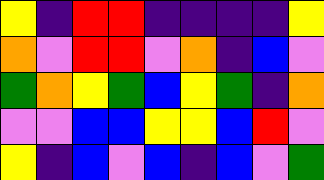[["yellow", "indigo", "red", "red", "indigo", "indigo", "indigo", "indigo", "yellow"], ["orange", "violet", "red", "red", "violet", "orange", "indigo", "blue", "violet"], ["green", "orange", "yellow", "green", "blue", "yellow", "green", "indigo", "orange"], ["violet", "violet", "blue", "blue", "yellow", "yellow", "blue", "red", "violet"], ["yellow", "indigo", "blue", "violet", "blue", "indigo", "blue", "violet", "green"]]